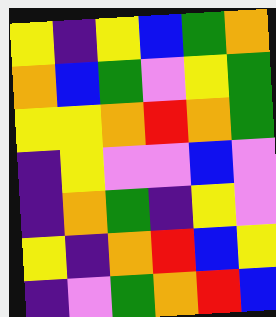[["yellow", "indigo", "yellow", "blue", "green", "orange"], ["orange", "blue", "green", "violet", "yellow", "green"], ["yellow", "yellow", "orange", "red", "orange", "green"], ["indigo", "yellow", "violet", "violet", "blue", "violet"], ["indigo", "orange", "green", "indigo", "yellow", "violet"], ["yellow", "indigo", "orange", "red", "blue", "yellow"], ["indigo", "violet", "green", "orange", "red", "blue"]]